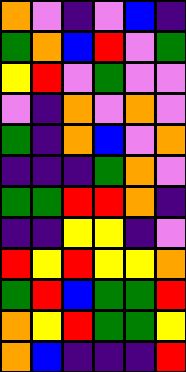[["orange", "violet", "indigo", "violet", "blue", "indigo"], ["green", "orange", "blue", "red", "violet", "green"], ["yellow", "red", "violet", "green", "violet", "violet"], ["violet", "indigo", "orange", "violet", "orange", "violet"], ["green", "indigo", "orange", "blue", "violet", "orange"], ["indigo", "indigo", "indigo", "green", "orange", "violet"], ["green", "green", "red", "red", "orange", "indigo"], ["indigo", "indigo", "yellow", "yellow", "indigo", "violet"], ["red", "yellow", "red", "yellow", "yellow", "orange"], ["green", "red", "blue", "green", "green", "red"], ["orange", "yellow", "red", "green", "green", "yellow"], ["orange", "blue", "indigo", "indigo", "indigo", "red"]]